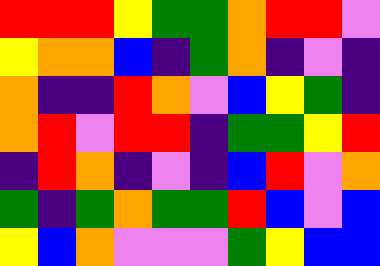[["red", "red", "red", "yellow", "green", "green", "orange", "red", "red", "violet"], ["yellow", "orange", "orange", "blue", "indigo", "green", "orange", "indigo", "violet", "indigo"], ["orange", "indigo", "indigo", "red", "orange", "violet", "blue", "yellow", "green", "indigo"], ["orange", "red", "violet", "red", "red", "indigo", "green", "green", "yellow", "red"], ["indigo", "red", "orange", "indigo", "violet", "indigo", "blue", "red", "violet", "orange"], ["green", "indigo", "green", "orange", "green", "green", "red", "blue", "violet", "blue"], ["yellow", "blue", "orange", "violet", "violet", "violet", "green", "yellow", "blue", "blue"]]